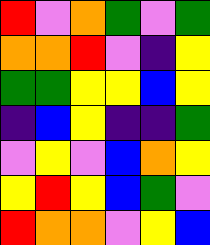[["red", "violet", "orange", "green", "violet", "green"], ["orange", "orange", "red", "violet", "indigo", "yellow"], ["green", "green", "yellow", "yellow", "blue", "yellow"], ["indigo", "blue", "yellow", "indigo", "indigo", "green"], ["violet", "yellow", "violet", "blue", "orange", "yellow"], ["yellow", "red", "yellow", "blue", "green", "violet"], ["red", "orange", "orange", "violet", "yellow", "blue"]]